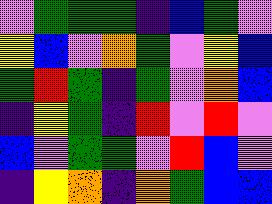[["violet", "green", "green", "green", "indigo", "blue", "green", "violet"], ["yellow", "blue", "violet", "orange", "green", "violet", "yellow", "blue"], ["green", "red", "green", "indigo", "green", "violet", "orange", "blue"], ["indigo", "yellow", "green", "indigo", "red", "violet", "red", "violet"], ["blue", "violet", "green", "green", "violet", "red", "blue", "violet"], ["indigo", "yellow", "orange", "indigo", "orange", "green", "blue", "blue"]]